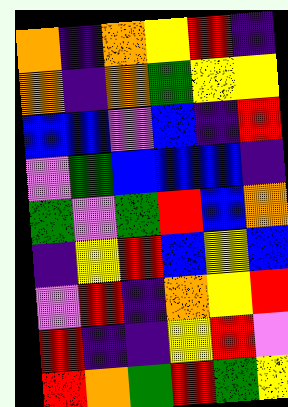[["orange", "indigo", "orange", "yellow", "red", "indigo"], ["orange", "indigo", "orange", "green", "yellow", "yellow"], ["blue", "blue", "violet", "blue", "indigo", "red"], ["violet", "green", "blue", "blue", "blue", "indigo"], ["green", "violet", "green", "red", "blue", "orange"], ["indigo", "yellow", "red", "blue", "yellow", "blue"], ["violet", "red", "indigo", "orange", "yellow", "red"], ["red", "indigo", "indigo", "yellow", "red", "violet"], ["red", "orange", "green", "red", "green", "yellow"]]